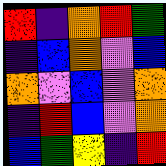[["red", "indigo", "orange", "red", "green"], ["indigo", "blue", "orange", "violet", "blue"], ["orange", "violet", "blue", "violet", "orange"], ["indigo", "red", "blue", "violet", "orange"], ["blue", "green", "yellow", "indigo", "red"]]